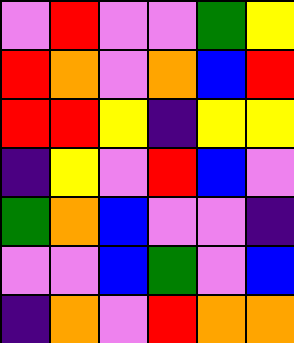[["violet", "red", "violet", "violet", "green", "yellow"], ["red", "orange", "violet", "orange", "blue", "red"], ["red", "red", "yellow", "indigo", "yellow", "yellow"], ["indigo", "yellow", "violet", "red", "blue", "violet"], ["green", "orange", "blue", "violet", "violet", "indigo"], ["violet", "violet", "blue", "green", "violet", "blue"], ["indigo", "orange", "violet", "red", "orange", "orange"]]